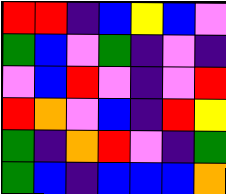[["red", "red", "indigo", "blue", "yellow", "blue", "violet"], ["green", "blue", "violet", "green", "indigo", "violet", "indigo"], ["violet", "blue", "red", "violet", "indigo", "violet", "red"], ["red", "orange", "violet", "blue", "indigo", "red", "yellow"], ["green", "indigo", "orange", "red", "violet", "indigo", "green"], ["green", "blue", "indigo", "blue", "blue", "blue", "orange"]]